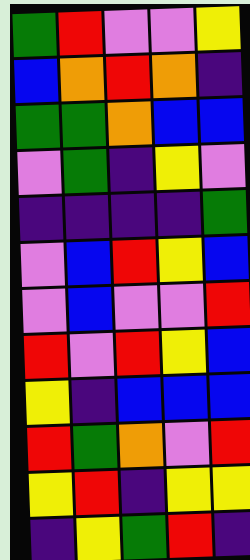[["green", "red", "violet", "violet", "yellow"], ["blue", "orange", "red", "orange", "indigo"], ["green", "green", "orange", "blue", "blue"], ["violet", "green", "indigo", "yellow", "violet"], ["indigo", "indigo", "indigo", "indigo", "green"], ["violet", "blue", "red", "yellow", "blue"], ["violet", "blue", "violet", "violet", "red"], ["red", "violet", "red", "yellow", "blue"], ["yellow", "indigo", "blue", "blue", "blue"], ["red", "green", "orange", "violet", "red"], ["yellow", "red", "indigo", "yellow", "yellow"], ["indigo", "yellow", "green", "red", "indigo"]]